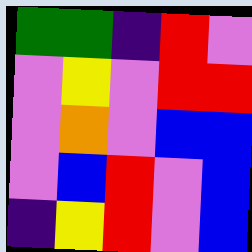[["green", "green", "indigo", "red", "violet"], ["violet", "yellow", "violet", "red", "red"], ["violet", "orange", "violet", "blue", "blue"], ["violet", "blue", "red", "violet", "blue"], ["indigo", "yellow", "red", "violet", "blue"]]